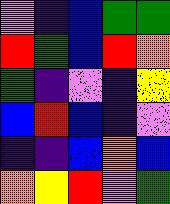[["violet", "indigo", "blue", "green", "green"], ["red", "green", "blue", "red", "orange"], ["green", "indigo", "violet", "indigo", "yellow"], ["blue", "red", "blue", "indigo", "violet"], ["indigo", "indigo", "blue", "orange", "blue"], ["orange", "yellow", "red", "violet", "green"]]